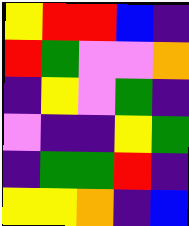[["yellow", "red", "red", "blue", "indigo"], ["red", "green", "violet", "violet", "orange"], ["indigo", "yellow", "violet", "green", "indigo"], ["violet", "indigo", "indigo", "yellow", "green"], ["indigo", "green", "green", "red", "indigo"], ["yellow", "yellow", "orange", "indigo", "blue"]]